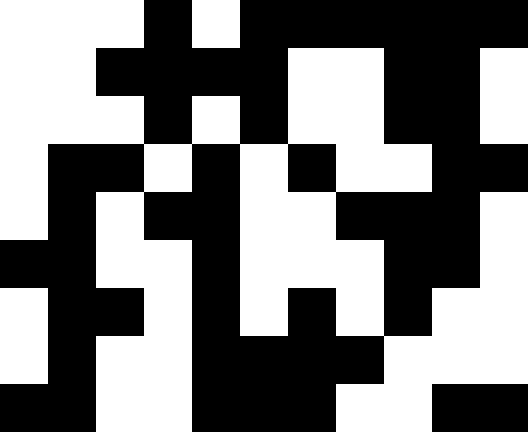[["white", "white", "white", "black", "white", "black", "black", "black", "black", "black", "black"], ["white", "white", "black", "black", "black", "black", "white", "white", "black", "black", "white"], ["white", "white", "white", "black", "white", "black", "white", "white", "black", "black", "white"], ["white", "black", "black", "white", "black", "white", "black", "white", "white", "black", "black"], ["white", "black", "white", "black", "black", "white", "white", "black", "black", "black", "white"], ["black", "black", "white", "white", "black", "white", "white", "white", "black", "black", "white"], ["white", "black", "black", "white", "black", "white", "black", "white", "black", "white", "white"], ["white", "black", "white", "white", "black", "black", "black", "black", "white", "white", "white"], ["black", "black", "white", "white", "black", "black", "black", "white", "white", "black", "black"]]